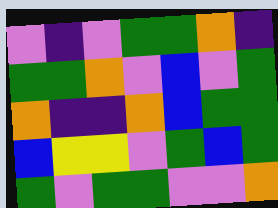[["violet", "indigo", "violet", "green", "green", "orange", "indigo"], ["green", "green", "orange", "violet", "blue", "violet", "green"], ["orange", "indigo", "indigo", "orange", "blue", "green", "green"], ["blue", "yellow", "yellow", "violet", "green", "blue", "green"], ["green", "violet", "green", "green", "violet", "violet", "orange"]]